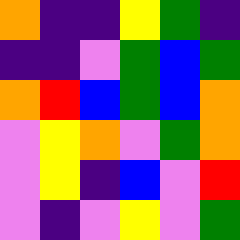[["orange", "indigo", "indigo", "yellow", "green", "indigo"], ["indigo", "indigo", "violet", "green", "blue", "green"], ["orange", "red", "blue", "green", "blue", "orange"], ["violet", "yellow", "orange", "violet", "green", "orange"], ["violet", "yellow", "indigo", "blue", "violet", "red"], ["violet", "indigo", "violet", "yellow", "violet", "green"]]